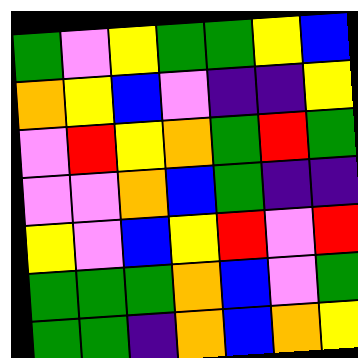[["green", "violet", "yellow", "green", "green", "yellow", "blue"], ["orange", "yellow", "blue", "violet", "indigo", "indigo", "yellow"], ["violet", "red", "yellow", "orange", "green", "red", "green"], ["violet", "violet", "orange", "blue", "green", "indigo", "indigo"], ["yellow", "violet", "blue", "yellow", "red", "violet", "red"], ["green", "green", "green", "orange", "blue", "violet", "green"], ["green", "green", "indigo", "orange", "blue", "orange", "yellow"]]